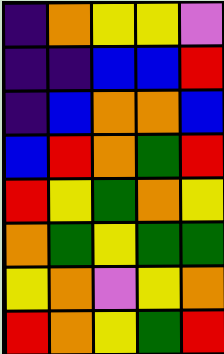[["indigo", "orange", "yellow", "yellow", "violet"], ["indigo", "indigo", "blue", "blue", "red"], ["indigo", "blue", "orange", "orange", "blue"], ["blue", "red", "orange", "green", "red"], ["red", "yellow", "green", "orange", "yellow"], ["orange", "green", "yellow", "green", "green"], ["yellow", "orange", "violet", "yellow", "orange"], ["red", "orange", "yellow", "green", "red"]]